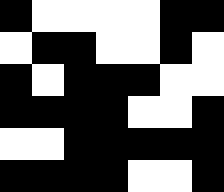[["black", "white", "white", "white", "white", "black", "black"], ["white", "black", "black", "white", "white", "black", "white"], ["black", "white", "black", "black", "black", "white", "white"], ["black", "black", "black", "black", "white", "white", "black"], ["white", "white", "black", "black", "black", "black", "black"], ["black", "black", "black", "black", "white", "white", "black"]]